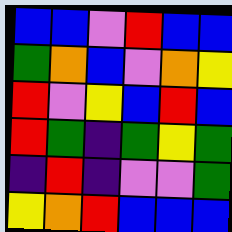[["blue", "blue", "violet", "red", "blue", "blue"], ["green", "orange", "blue", "violet", "orange", "yellow"], ["red", "violet", "yellow", "blue", "red", "blue"], ["red", "green", "indigo", "green", "yellow", "green"], ["indigo", "red", "indigo", "violet", "violet", "green"], ["yellow", "orange", "red", "blue", "blue", "blue"]]